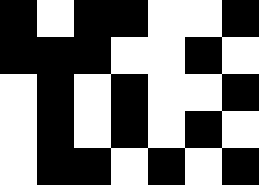[["black", "white", "black", "black", "white", "white", "black"], ["black", "black", "black", "white", "white", "black", "white"], ["white", "black", "white", "black", "white", "white", "black"], ["white", "black", "white", "black", "white", "black", "white"], ["white", "black", "black", "white", "black", "white", "black"]]